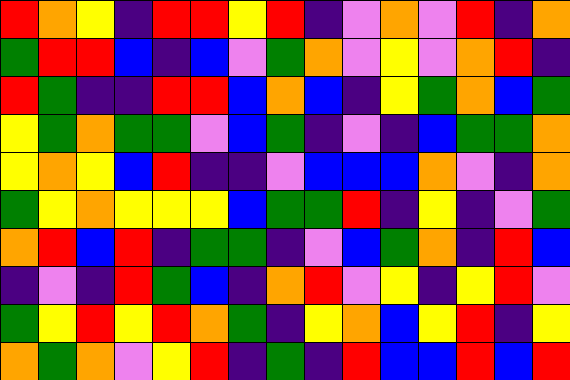[["red", "orange", "yellow", "indigo", "red", "red", "yellow", "red", "indigo", "violet", "orange", "violet", "red", "indigo", "orange"], ["green", "red", "red", "blue", "indigo", "blue", "violet", "green", "orange", "violet", "yellow", "violet", "orange", "red", "indigo"], ["red", "green", "indigo", "indigo", "red", "red", "blue", "orange", "blue", "indigo", "yellow", "green", "orange", "blue", "green"], ["yellow", "green", "orange", "green", "green", "violet", "blue", "green", "indigo", "violet", "indigo", "blue", "green", "green", "orange"], ["yellow", "orange", "yellow", "blue", "red", "indigo", "indigo", "violet", "blue", "blue", "blue", "orange", "violet", "indigo", "orange"], ["green", "yellow", "orange", "yellow", "yellow", "yellow", "blue", "green", "green", "red", "indigo", "yellow", "indigo", "violet", "green"], ["orange", "red", "blue", "red", "indigo", "green", "green", "indigo", "violet", "blue", "green", "orange", "indigo", "red", "blue"], ["indigo", "violet", "indigo", "red", "green", "blue", "indigo", "orange", "red", "violet", "yellow", "indigo", "yellow", "red", "violet"], ["green", "yellow", "red", "yellow", "red", "orange", "green", "indigo", "yellow", "orange", "blue", "yellow", "red", "indigo", "yellow"], ["orange", "green", "orange", "violet", "yellow", "red", "indigo", "green", "indigo", "red", "blue", "blue", "red", "blue", "red"]]